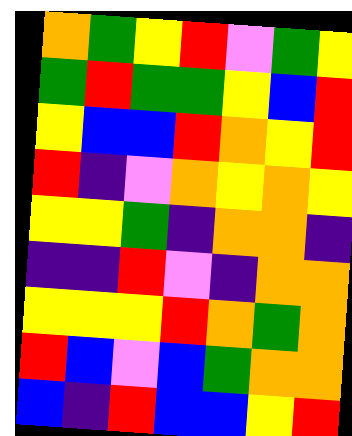[["orange", "green", "yellow", "red", "violet", "green", "yellow"], ["green", "red", "green", "green", "yellow", "blue", "red"], ["yellow", "blue", "blue", "red", "orange", "yellow", "red"], ["red", "indigo", "violet", "orange", "yellow", "orange", "yellow"], ["yellow", "yellow", "green", "indigo", "orange", "orange", "indigo"], ["indigo", "indigo", "red", "violet", "indigo", "orange", "orange"], ["yellow", "yellow", "yellow", "red", "orange", "green", "orange"], ["red", "blue", "violet", "blue", "green", "orange", "orange"], ["blue", "indigo", "red", "blue", "blue", "yellow", "red"]]